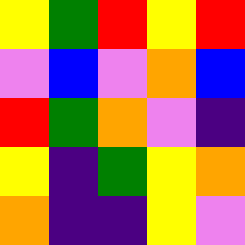[["yellow", "green", "red", "yellow", "red"], ["violet", "blue", "violet", "orange", "blue"], ["red", "green", "orange", "violet", "indigo"], ["yellow", "indigo", "green", "yellow", "orange"], ["orange", "indigo", "indigo", "yellow", "violet"]]